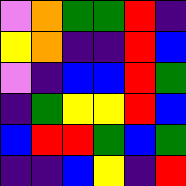[["violet", "orange", "green", "green", "red", "indigo"], ["yellow", "orange", "indigo", "indigo", "red", "blue"], ["violet", "indigo", "blue", "blue", "red", "green"], ["indigo", "green", "yellow", "yellow", "red", "blue"], ["blue", "red", "red", "green", "blue", "green"], ["indigo", "indigo", "blue", "yellow", "indigo", "red"]]